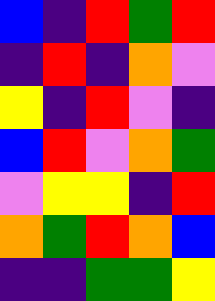[["blue", "indigo", "red", "green", "red"], ["indigo", "red", "indigo", "orange", "violet"], ["yellow", "indigo", "red", "violet", "indigo"], ["blue", "red", "violet", "orange", "green"], ["violet", "yellow", "yellow", "indigo", "red"], ["orange", "green", "red", "orange", "blue"], ["indigo", "indigo", "green", "green", "yellow"]]